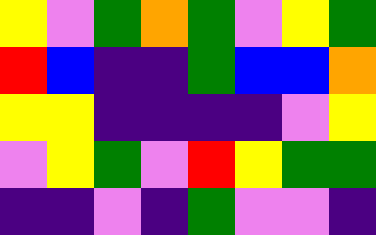[["yellow", "violet", "green", "orange", "green", "violet", "yellow", "green"], ["red", "blue", "indigo", "indigo", "green", "blue", "blue", "orange"], ["yellow", "yellow", "indigo", "indigo", "indigo", "indigo", "violet", "yellow"], ["violet", "yellow", "green", "violet", "red", "yellow", "green", "green"], ["indigo", "indigo", "violet", "indigo", "green", "violet", "violet", "indigo"]]